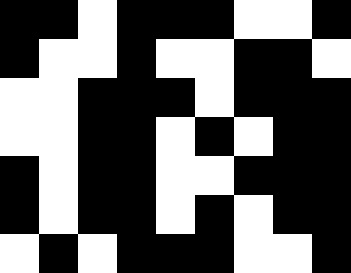[["black", "black", "white", "black", "black", "black", "white", "white", "black"], ["black", "white", "white", "black", "white", "white", "black", "black", "white"], ["white", "white", "black", "black", "black", "white", "black", "black", "black"], ["white", "white", "black", "black", "white", "black", "white", "black", "black"], ["black", "white", "black", "black", "white", "white", "black", "black", "black"], ["black", "white", "black", "black", "white", "black", "white", "black", "black"], ["white", "black", "white", "black", "black", "black", "white", "white", "black"]]